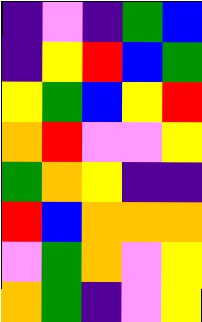[["indigo", "violet", "indigo", "green", "blue"], ["indigo", "yellow", "red", "blue", "green"], ["yellow", "green", "blue", "yellow", "red"], ["orange", "red", "violet", "violet", "yellow"], ["green", "orange", "yellow", "indigo", "indigo"], ["red", "blue", "orange", "orange", "orange"], ["violet", "green", "orange", "violet", "yellow"], ["orange", "green", "indigo", "violet", "yellow"]]